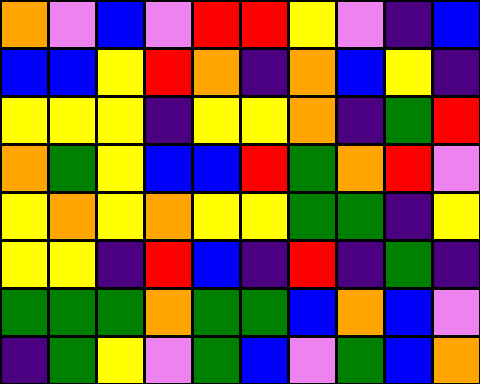[["orange", "violet", "blue", "violet", "red", "red", "yellow", "violet", "indigo", "blue"], ["blue", "blue", "yellow", "red", "orange", "indigo", "orange", "blue", "yellow", "indigo"], ["yellow", "yellow", "yellow", "indigo", "yellow", "yellow", "orange", "indigo", "green", "red"], ["orange", "green", "yellow", "blue", "blue", "red", "green", "orange", "red", "violet"], ["yellow", "orange", "yellow", "orange", "yellow", "yellow", "green", "green", "indigo", "yellow"], ["yellow", "yellow", "indigo", "red", "blue", "indigo", "red", "indigo", "green", "indigo"], ["green", "green", "green", "orange", "green", "green", "blue", "orange", "blue", "violet"], ["indigo", "green", "yellow", "violet", "green", "blue", "violet", "green", "blue", "orange"]]